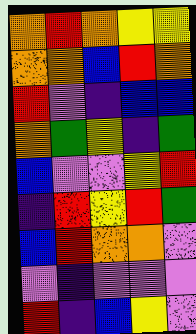[["orange", "red", "orange", "yellow", "yellow"], ["orange", "orange", "blue", "red", "orange"], ["red", "violet", "indigo", "blue", "blue"], ["orange", "green", "yellow", "indigo", "green"], ["blue", "violet", "violet", "yellow", "red"], ["indigo", "red", "yellow", "red", "green"], ["blue", "red", "orange", "orange", "violet"], ["violet", "indigo", "violet", "violet", "violet"], ["red", "indigo", "blue", "yellow", "violet"]]